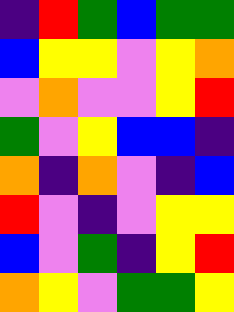[["indigo", "red", "green", "blue", "green", "green"], ["blue", "yellow", "yellow", "violet", "yellow", "orange"], ["violet", "orange", "violet", "violet", "yellow", "red"], ["green", "violet", "yellow", "blue", "blue", "indigo"], ["orange", "indigo", "orange", "violet", "indigo", "blue"], ["red", "violet", "indigo", "violet", "yellow", "yellow"], ["blue", "violet", "green", "indigo", "yellow", "red"], ["orange", "yellow", "violet", "green", "green", "yellow"]]